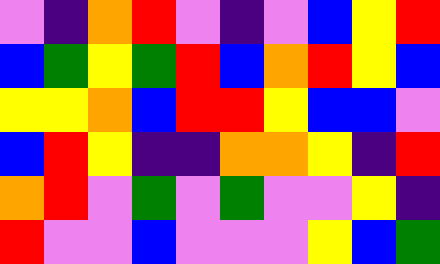[["violet", "indigo", "orange", "red", "violet", "indigo", "violet", "blue", "yellow", "red"], ["blue", "green", "yellow", "green", "red", "blue", "orange", "red", "yellow", "blue"], ["yellow", "yellow", "orange", "blue", "red", "red", "yellow", "blue", "blue", "violet"], ["blue", "red", "yellow", "indigo", "indigo", "orange", "orange", "yellow", "indigo", "red"], ["orange", "red", "violet", "green", "violet", "green", "violet", "violet", "yellow", "indigo"], ["red", "violet", "violet", "blue", "violet", "violet", "violet", "yellow", "blue", "green"]]